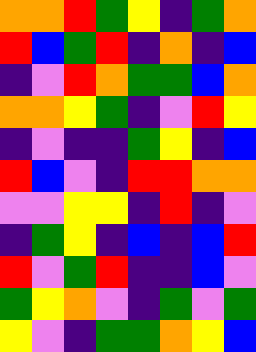[["orange", "orange", "red", "green", "yellow", "indigo", "green", "orange"], ["red", "blue", "green", "red", "indigo", "orange", "indigo", "blue"], ["indigo", "violet", "red", "orange", "green", "green", "blue", "orange"], ["orange", "orange", "yellow", "green", "indigo", "violet", "red", "yellow"], ["indigo", "violet", "indigo", "indigo", "green", "yellow", "indigo", "blue"], ["red", "blue", "violet", "indigo", "red", "red", "orange", "orange"], ["violet", "violet", "yellow", "yellow", "indigo", "red", "indigo", "violet"], ["indigo", "green", "yellow", "indigo", "blue", "indigo", "blue", "red"], ["red", "violet", "green", "red", "indigo", "indigo", "blue", "violet"], ["green", "yellow", "orange", "violet", "indigo", "green", "violet", "green"], ["yellow", "violet", "indigo", "green", "green", "orange", "yellow", "blue"]]